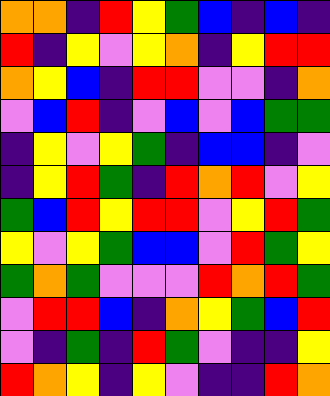[["orange", "orange", "indigo", "red", "yellow", "green", "blue", "indigo", "blue", "indigo"], ["red", "indigo", "yellow", "violet", "yellow", "orange", "indigo", "yellow", "red", "red"], ["orange", "yellow", "blue", "indigo", "red", "red", "violet", "violet", "indigo", "orange"], ["violet", "blue", "red", "indigo", "violet", "blue", "violet", "blue", "green", "green"], ["indigo", "yellow", "violet", "yellow", "green", "indigo", "blue", "blue", "indigo", "violet"], ["indigo", "yellow", "red", "green", "indigo", "red", "orange", "red", "violet", "yellow"], ["green", "blue", "red", "yellow", "red", "red", "violet", "yellow", "red", "green"], ["yellow", "violet", "yellow", "green", "blue", "blue", "violet", "red", "green", "yellow"], ["green", "orange", "green", "violet", "violet", "violet", "red", "orange", "red", "green"], ["violet", "red", "red", "blue", "indigo", "orange", "yellow", "green", "blue", "red"], ["violet", "indigo", "green", "indigo", "red", "green", "violet", "indigo", "indigo", "yellow"], ["red", "orange", "yellow", "indigo", "yellow", "violet", "indigo", "indigo", "red", "orange"]]